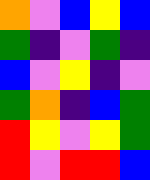[["orange", "violet", "blue", "yellow", "blue"], ["green", "indigo", "violet", "green", "indigo"], ["blue", "violet", "yellow", "indigo", "violet"], ["green", "orange", "indigo", "blue", "green"], ["red", "yellow", "violet", "yellow", "green"], ["red", "violet", "red", "red", "blue"]]